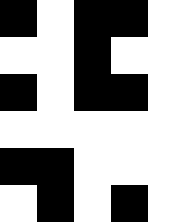[["black", "white", "black", "black", "white"], ["white", "white", "black", "white", "white"], ["black", "white", "black", "black", "white"], ["white", "white", "white", "white", "white"], ["black", "black", "white", "white", "white"], ["white", "black", "white", "black", "white"]]